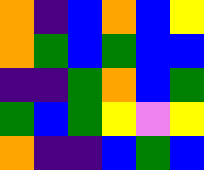[["orange", "indigo", "blue", "orange", "blue", "yellow"], ["orange", "green", "blue", "green", "blue", "blue"], ["indigo", "indigo", "green", "orange", "blue", "green"], ["green", "blue", "green", "yellow", "violet", "yellow"], ["orange", "indigo", "indigo", "blue", "green", "blue"]]